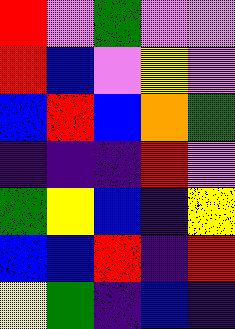[["red", "violet", "green", "violet", "violet"], ["red", "blue", "violet", "yellow", "violet"], ["blue", "red", "blue", "orange", "green"], ["indigo", "indigo", "indigo", "red", "violet"], ["green", "yellow", "blue", "indigo", "yellow"], ["blue", "blue", "red", "indigo", "red"], ["yellow", "green", "indigo", "blue", "indigo"]]